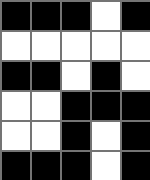[["black", "black", "black", "white", "black"], ["white", "white", "white", "white", "white"], ["black", "black", "white", "black", "white"], ["white", "white", "black", "black", "black"], ["white", "white", "black", "white", "black"], ["black", "black", "black", "white", "black"]]